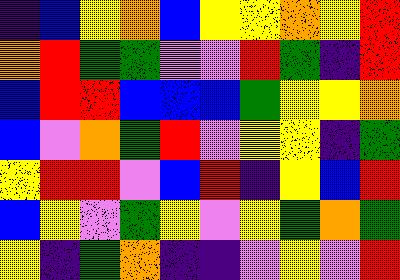[["indigo", "blue", "yellow", "orange", "blue", "yellow", "yellow", "orange", "yellow", "red"], ["orange", "red", "green", "green", "violet", "violet", "red", "green", "indigo", "red"], ["blue", "red", "red", "blue", "blue", "blue", "green", "yellow", "yellow", "orange"], ["blue", "violet", "orange", "green", "red", "violet", "yellow", "yellow", "indigo", "green"], ["yellow", "red", "red", "violet", "blue", "red", "indigo", "yellow", "blue", "red"], ["blue", "yellow", "violet", "green", "yellow", "violet", "yellow", "green", "orange", "green"], ["yellow", "indigo", "green", "orange", "indigo", "indigo", "violet", "yellow", "violet", "red"]]